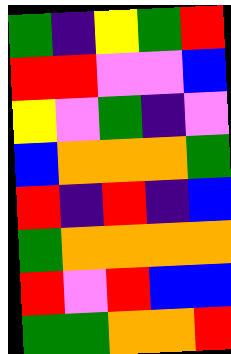[["green", "indigo", "yellow", "green", "red"], ["red", "red", "violet", "violet", "blue"], ["yellow", "violet", "green", "indigo", "violet"], ["blue", "orange", "orange", "orange", "green"], ["red", "indigo", "red", "indigo", "blue"], ["green", "orange", "orange", "orange", "orange"], ["red", "violet", "red", "blue", "blue"], ["green", "green", "orange", "orange", "red"]]